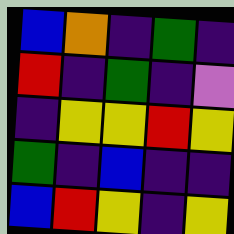[["blue", "orange", "indigo", "green", "indigo"], ["red", "indigo", "green", "indigo", "violet"], ["indigo", "yellow", "yellow", "red", "yellow"], ["green", "indigo", "blue", "indigo", "indigo"], ["blue", "red", "yellow", "indigo", "yellow"]]